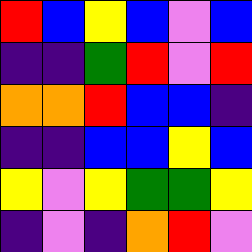[["red", "blue", "yellow", "blue", "violet", "blue"], ["indigo", "indigo", "green", "red", "violet", "red"], ["orange", "orange", "red", "blue", "blue", "indigo"], ["indigo", "indigo", "blue", "blue", "yellow", "blue"], ["yellow", "violet", "yellow", "green", "green", "yellow"], ["indigo", "violet", "indigo", "orange", "red", "violet"]]